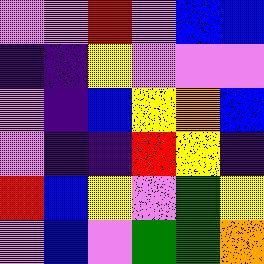[["violet", "violet", "red", "violet", "blue", "blue"], ["indigo", "indigo", "yellow", "violet", "violet", "violet"], ["violet", "indigo", "blue", "yellow", "orange", "blue"], ["violet", "indigo", "indigo", "red", "yellow", "indigo"], ["red", "blue", "yellow", "violet", "green", "yellow"], ["violet", "blue", "violet", "green", "green", "orange"]]